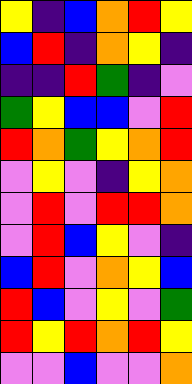[["yellow", "indigo", "blue", "orange", "red", "yellow"], ["blue", "red", "indigo", "orange", "yellow", "indigo"], ["indigo", "indigo", "red", "green", "indigo", "violet"], ["green", "yellow", "blue", "blue", "violet", "red"], ["red", "orange", "green", "yellow", "orange", "red"], ["violet", "yellow", "violet", "indigo", "yellow", "orange"], ["violet", "red", "violet", "red", "red", "orange"], ["violet", "red", "blue", "yellow", "violet", "indigo"], ["blue", "red", "violet", "orange", "yellow", "blue"], ["red", "blue", "violet", "yellow", "violet", "green"], ["red", "yellow", "red", "orange", "red", "yellow"], ["violet", "violet", "blue", "violet", "violet", "orange"]]